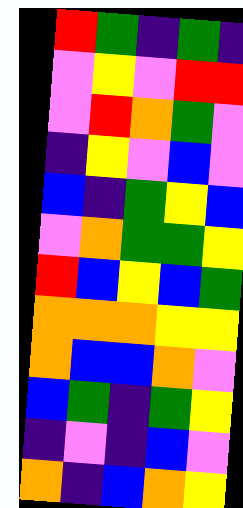[["red", "green", "indigo", "green", "indigo"], ["violet", "yellow", "violet", "red", "red"], ["violet", "red", "orange", "green", "violet"], ["indigo", "yellow", "violet", "blue", "violet"], ["blue", "indigo", "green", "yellow", "blue"], ["violet", "orange", "green", "green", "yellow"], ["red", "blue", "yellow", "blue", "green"], ["orange", "orange", "orange", "yellow", "yellow"], ["orange", "blue", "blue", "orange", "violet"], ["blue", "green", "indigo", "green", "yellow"], ["indigo", "violet", "indigo", "blue", "violet"], ["orange", "indigo", "blue", "orange", "yellow"]]